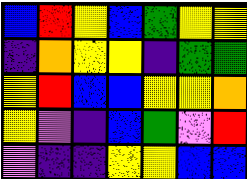[["blue", "red", "yellow", "blue", "green", "yellow", "yellow"], ["indigo", "orange", "yellow", "yellow", "indigo", "green", "green"], ["yellow", "red", "blue", "blue", "yellow", "yellow", "orange"], ["yellow", "violet", "indigo", "blue", "green", "violet", "red"], ["violet", "indigo", "indigo", "yellow", "yellow", "blue", "blue"]]